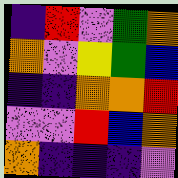[["indigo", "red", "violet", "green", "orange"], ["orange", "violet", "yellow", "green", "blue"], ["indigo", "indigo", "orange", "orange", "red"], ["violet", "violet", "red", "blue", "orange"], ["orange", "indigo", "indigo", "indigo", "violet"]]